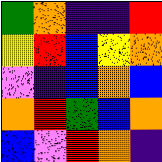[["green", "orange", "indigo", "indigo", "red"], ["yellow", "red", "blue", "yellow", "orange"], ["violet", "indigo", "blue", "orange", "blue"], ["orange", "red", "green", "blue", "orange"], ["blue", "violet", "red", "orange", "indigo"]]